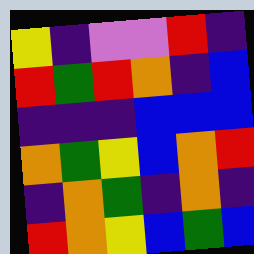[["yellow", "indigo", "violet", "violet", "red", "indigo"], ["red", "green", "red", "orange", "indigo", "blue"], ["indigo", "indigo", "indigo", "blue", "blue", "blue"], ["orange", "green", "yellow", "blue", "orange", "red"], ["indigo", "orange", "green", "indigo", "orange", "indigo"], ["red", "orange", "yellow", "blue", "green", "blue"]]